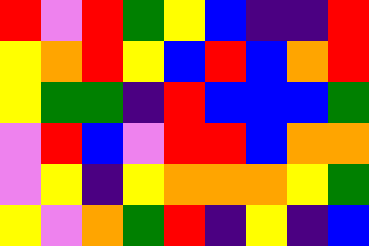[["red", "violet", "red", "green", "yellow", "blue", "indigo", "indigo", "red"], ["yellow", "orange", "red", "yellow", "blue", "red", "blue", "orange", "red"], ["yellow", "green", "green", "indigo", "red", "blue", "blue", "blue", "green"], ["violet", "red", "blue", "violet", "red", "red", "blue", "orange", "orange"], ["violet", "yellow", "indigo", "yellow", "orange", "orange", "orange", "yellow", "green"], ["yellow", "violet", "orange", "green", "red", "indigo", "yellow", "indigo", "blue"]]